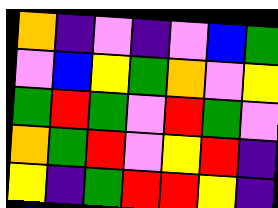[["orange", "indigo", "violet", "indigo", "violet", "blue", "green"], ["violet", "blue", "yellow", "green", "orange", "violet", "yellow"], ["green", "red", "green", "violet", "red", "green", "violet"], ["orange", "green", "red", "violet", "yellow", "red", "indigo"], ["yellow", "indigo", "green", "red", "red", "yellow", "indigo"]]